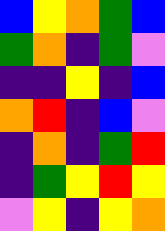[["blue", "yellow", "orange", "green", "blue"], ["green", "orange", "indigo", "green", "violet"], ["indigo", "indigo", "yellow", "indigo", "blue"], ["orange", "red", "indigo", "blue", "violet"], ["indigo", "orange", "indigo", "green", "red"], ["indigo", "green", "yellow", "red", "yellow"], ["violet", "yellow", "indigo", "yellow", "orange"]]